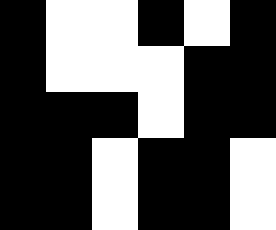[["black", "white", "white", "black", "white", "black"], ["black", "white", "white", "white", "black", "black"], ["black", "black", "black", "white", "black", "black"], ["black", "black", "white", "black", "black", "white"], ["black", "black", "white", "black", "black", "white"]]